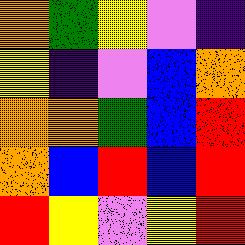[["orange", "green", "yellow", "violet", "indigo"], ["yellow", "indigo", "violet", "blue", "orange"], ["orange", "orange", "green", "blue", "red"], ["orange", "blue", "red", "blue", "red"], ["red", "yellow", "violet", "yellow", "red"]]